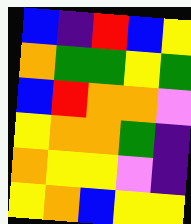[["blue", "indigo", "red", "blue", "yellow"], ["orange", "green", "green", "yellow", "green"], ["blue", "red", "orange", "orange", "violet"], ["yellow", "orange", "orange", "green", "indigo"], ["orange", "yellow", "yellow", "violet", "indigo"], ["yellow", "orange", "blue", "yellow", "yellow"]]